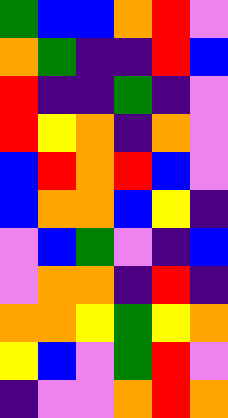[["green", "blue", "blue", "orange", "red", "violet"], ["orange", "green", "indigo", "indigo", "red", "blue"], ["red", "indigo", "indigo", "green", "indigo", "violet"], ["red", "yellow", "orange", "indigo", "orange", "violet"], ["blue", "red", "orange", "red", "blue", "violet"], ["blue", "orange", "orange", "blue", "yellow", "indigo"], ["violet", "blue", "green", "violet", "indigo", "blue"], ["violet", "orange", "orange", "indigo", "red", "indigo"], ["orange", "orange", "yellow", "green", "yellow", "orange"], ["yellow", "blue", "violet", "green", "red", "violet"], ["indigo", "violet", "violet", "orange", "red", "orange"]]